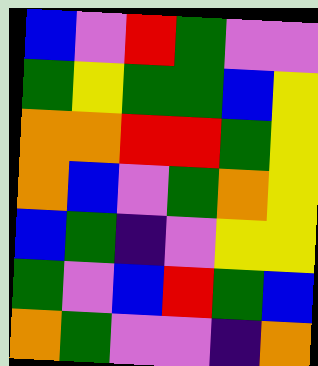[["blue", "violet", "red", "green", "violet", "violet"], ["green", "yellow", "green", "green", "blue", "yellow"], ["orange", "orange", "red", "red", "green", "yellow"], ["orange", "blue", "violet", "green", "orange", "yellow"], ["blue", "green", "indigo", "violet", "yellow", "yellow"], ["green", "violet", "blue", "red", "green", "blue"], ["orange", "green", "violet", "violet", "indigo", "orange"]]